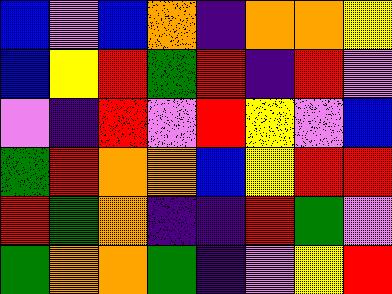[["blue", "violet", "blue", "orange", "indigo", "orange", "orange", "yellow"], ["blue", "yellow", "red", "green", "red", "indigo", "red", "violet"], ["violet", "indigo", "red", "violet", "red", "yellow", "violet", "blue"], ["green", "red", "orange", "orange", "blue", "yellow", "red", "red"], ["red", "green", "orange", "indigo", "indigo", "red", "green", "violet"], ["green", "orange", "orange", "green", "indigo", "violet", "yellow", "red"]]